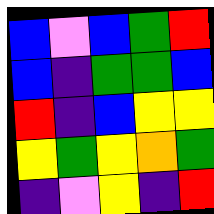[["blue", "violet", "blue", "green", "red"], ["blue", "indigo", "green", "green", "blue"], ["red", "indigo", "blue", "yellow", "yellow"], ["yellow", "green", "yellow", "orange", "green"], ["indigo", "violet", "yellow", "indigo", "red"]]